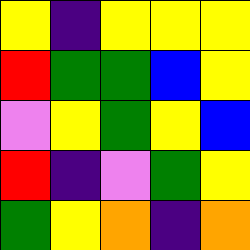[["yellow", "indigo", "yellow", "yellow", "yellow"], ["red", "green", "green", "blue", "yellow"], ["violet", "yellow", "green", "yellow", "blue"], ["red", "indigo", "violet", "green", "yellow"], ["green", "yellow", "orange", "indigo", "orange"]]